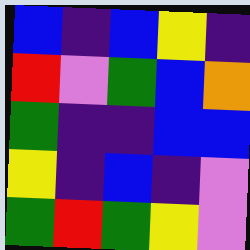[["blue", "indigo", "blue", "yellow", "indigo"], ["red", "violet", "green", "blue", "orange"], ["green", "indigo", "indigo", "blue", "blue"], ["yellow", "indigo", "blue", "indigo", "violet"], ["green", "red", "green", "yellow", "violet"]]